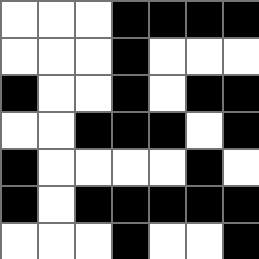[["white", "white", "white", "black", "black", "black", "black"], ["white", "white", "white", "black", "white", "white", "white"], ["black", "white", "white", "black", "white", "black", "black"], ["white", "white", "black", "black", "black", "white", "black"], ["black", "white", "white", "white", "white", "black", "white"], ["black", "white", "black", "black", "black", "black", "black"], ["white", "white", "white", "black", "white", "white", "black"]]